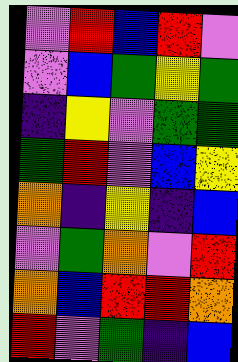[["violet", "red", "blue", "red", "violet"], ["violet", "blue", "green", "yellow", "green"], ["indigo", "yellow", "violet", "green", "green"], ["green", "red", "violet", "blue", "yellow"], ["orange", "indigo", "yellow", "indigo", "blue"], ["violet", "green", "orange", "violet", "red"], ["orange", "blue", "red", "red", "orange"], ["red", "violet", "green", "indigo", "blue"]]